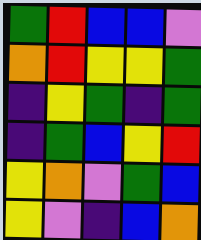[["green", "red", "blue", "blue", "violet"], ["orange", "red", "yellow", "yellow", "green"], ["indigo", "yellow", "green", "indigo", "green"], ["indigo", "green", "blue", "yellow", "red"], ["yellow", "orange", "violet", "green", "blue"], ["yellow", "violet", "indigo", "blue", "orange"]]